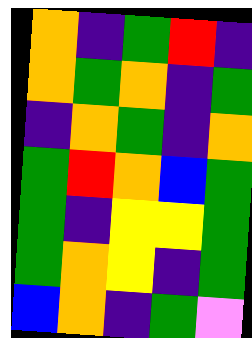[["orange", "indigo", "green", "red", "indigo"], ["orange", "green", "orange", "indigo", "green"], ["indigo", "orange", "green", "indigo", "orange"], ["green", "red", "orange", "blue", "green"], ["green", "indigo", "yellow", "yellow", "green"], ["green", "orange", "yellow", "indigo", "green"], ["blue", "orange", "indigo", "green", "violet"]]